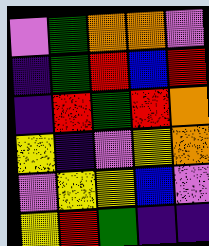[["violet", "green", "orange", "orange", "violet"], ["indigo", "green", "red", "blue", "red"], ["indigo", "red", "green", "red", "orange"], ["yellow", "indigo", "violet", "yellow", "orange"], ["violet", "yellow", "yellow", "blue", "violet"], ["yellow", "red", "green", "indigo", "indigo"]]